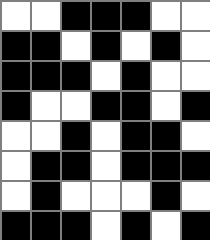[["white", "white", "black", "black", "black", "white", "white"], ["black", "black", "white", "black", "white", "black", "white"], ["black", "black", "black", "white", "black", "white", "white"], ["black", "white", "white", "black", "black", "white", "black"], ["white", "white", "black", "white", "black", "black", "white"], ["white", "black", "black", "white", "black", "black", "black"], ["white", "black", "white", "white", "white", "black", "white"], ["black", "black", "black", "white", "black", "white", "black"]]